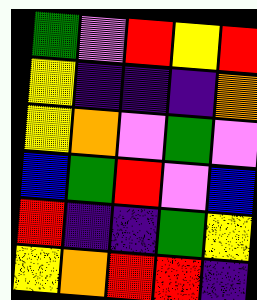[["green", "violet", "red", "yellow", "red"], ["yellow", "indigo", "indigo", "indigo", "orange"], ["yellow", "orange", "violet", "green", "violet"], ["blue", "green", "red", "violet", "blue"], ["red", "indigo", "indigo", "green", "yellow"], ["yellow", "orange", "red", "red", "indigo"]]